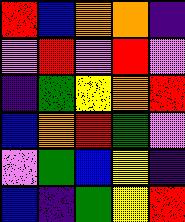[["red", "blue", "orange", "orange", "indigo"], ["violet", "red", "violet", "red", "violet"], ["indigo", "green", "yellow", "orange", "red"], ["blue", "orange", "red", "green", "violet"], ["violet", "green", "blue", "yellow", "indigo"], ["blue", "indigo", "green", "yellow", "red"]]